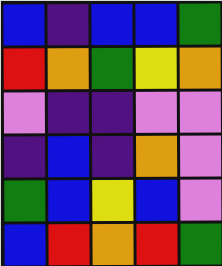[["blue", "indigo", "blue", "blue", "green"], ["red", "orange", "green", "yellow", "orange"], ["violet", "indigo", "indigo", "violet", "violet"], ["indigo", "blue", "indigo", "orange", "violet"], ["green", "blue", "yellow", "blue", "violet"], ["blue", "red", "orange", "red", "green"]]